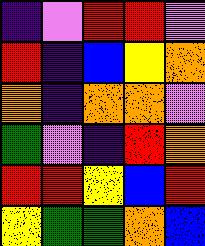[["indigo", "violet", "red", "red", "violet"], ["red", "indigo", "blue", "yellow", "orange"], ["orange", "indigo", "orange", "orange", "violet"], ["green", "violet", "indigo", "red", "orange"], ["red", "red", "yellow", "blue", "red"], ["yellow", "green", "green", "orange", "blue"]]